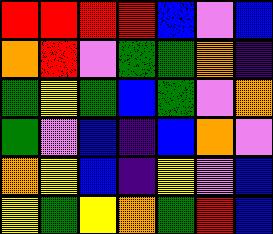[["red", "red", "red", "red", "blue", "violet", "blue"], ["orange", "red", "violet", "green", "green", "orange", "indigo"], ["green", "yellow", "green", "blue", "green", "violet", "orange"], ["green", "violet", "blue", "indigo", "blue", "orange", "violet"], ["orange", "yellow", "blue", "indigo", "yellow", "violet", "blue"], ["yellow", "green", "yellow", "orange", "green", "red", "blue"]]